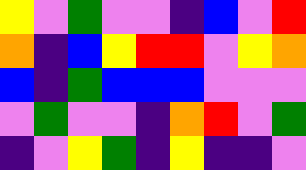[["yellow", "violet", "green", "violet", "violet", "indigo", "blue", "violet", "red"], ["orange", "indigo", "blue", "yellow", "red", "red", "violet", "yellow", "orange"], ["blue", "indigo", "green", "blue", "blue", "blue", "violet", "violet", "violet"], ["violet", "green", "violet", "violet", "indigo", "orange", "red", "violet", "green"], ["indigo", "violet", "yellow", "green", "indigo", "yellow", "indigo", "indigo", "violet"]]